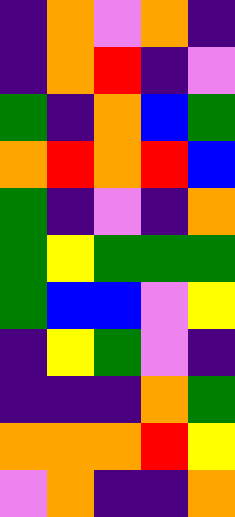[["indigo", "orange", "violet", "orange", "indigo"], ["indigo", "orange", "red", "indigo", "violet"], ["green", "indigo", "orange", "blue", "green"], ["orange", "red", "orange", "red", "blue"], ["green", "indigo", "violet", "indigo", "orange"], ["green", "yellow", "green", "green", "green"], ["green", "blue", "blue", "violet", "yellow"], ["indigo", "yellow", "green", "violet", "indigo"], ["indigo", "indigo", "indigo", "orange", "green"], ["orange", "orange", "orange", "red", "yellow"], ["violet", "orange", "indigo", "indigo", "orange"]]